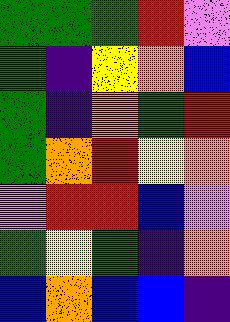[["green", "green", "green", "red", "violet"], ["green", "indigo", "yellow", "orange", "blue"], ["green", "indigo", "orange", "green", "red"], ["green", "orange", "red", "yellow", "orange"], ["violet", "red", "red", "blue", "violet"], ["green", "yellow", "green", "indigo", "orange"], ["blue", "orange", "blue", "blue", "indigo"]]